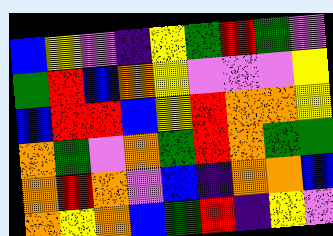[["blue", "yellow", "violet", "indigo", "yellow", "green", "red", "green", "violet"], ["green", "red", "blue", "orange", "yellow", "violet", "violet", "violet", "yellow"], ["blue", "red", "red", "blue", "yellow", "red", "orange", "orange", "yellow"], ["orange", "green", "violet", "orange", "green", "red", "orange", "green", "green"], ["orange", "red", "orange", "violet", "blue", "indigo", "orange", "orange", "blue"], ["orange", "yellow", "orange", "blue", "green", "red", "indigo", "yellow", "violet"]]